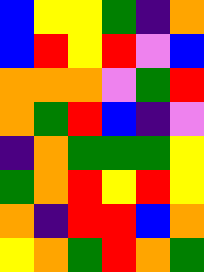[["blue", "yellow", "yellow", "green", "indigo", "orange"], ["blue", "red", "yellow", "red", "violet", "blue"], ["orange", "orange", "orange", "violet", "green", "red"], ["orange", "green", "red", "blue", "indigo", "violet"], ["indigo", "orange", "green", "green", "green", "yellow"], ["green", "orange", "red", "yellow", "red", "yellow"], ["orange", "indigo", "red", "red", "blue", "orange"], ["yellow", "orange", "green", "red", "orange", "green"]]